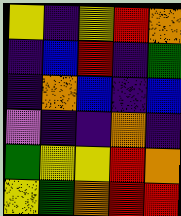[["yellow", "indigo", "yellow", "red", "orange"], ["indigo", "blue", "red", "indigo", "green"], ["indigo", "orange", "blue", "indigo", "blue"], ["violet", "indigo", "indigo", "orange", "indigo"], ["green", "yellow", "yellow", "red", "orange"], ["yellow", "green", "orange", "red", "red"]]